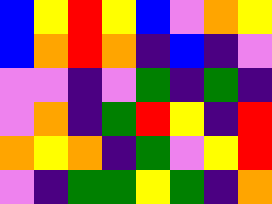[["blue", "yellow", "red", "yellow", "blue", "violet", "orange", "yellow"], ["blue", "orange", "red", "orange", "indigo", "blue", "indigo", "violet"], ["violet", "violet", "indigo", "violet", "green", "indigo", "green", "indigo"], ["violet", "orange", "indigo", "green", "red", "yellow", "indigo", "red"], ["orange", "yellow", "orange", "indigo", "green", "violet", "yellow", "red"], ["violet", "indigo", "green", "green", "yellow", "green", "indigo", "orange"]]